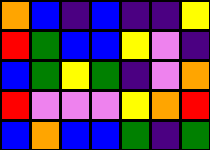[["orange", "blue", "indigo", "blue", "indigo", "indigo", "yellow"], ["red", "green", "blue", "blue", "yellow", "violet", "indigo"], ["blue", "green", "yellow", "green", "indigo", "violet", "orange"], ["red", "violet", "violet", "violet", "yellow", "orange", "red"], ["blue", "orange", "blue", "blue", "green", "indigo", "green"]]